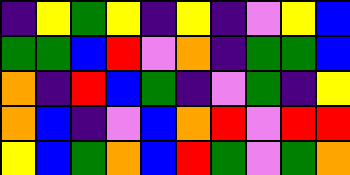[["indigo", "yellow", "green", "yellow", "indigo", "yellow", "indigo", "violet", "yellow", "blue"], ["green", "green", "blue", "red", "violet", "orange", "indigo", "green", "green", "blue"], ["orange", "indigo", "red", "blue", "green", "indigo", "violet", "green", "indigo", "yellow"], ["orange", "blue", "indigo", "violet", "blue", "orange", "red", "violet", "red", "red"], ["yellow", "blue", "green", "orange", "blue", "red", "green", "violet", "green", "orange"]]